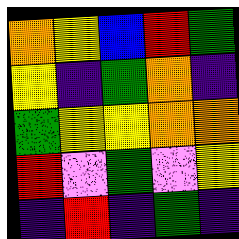[["orange", "yellow", "blue", "red", "green"], ["yellow", "indigo", "green", "orange", "indigo"], ["green", "yellow", "yellow", "orange", "orange"], ["red", "violet", "green", "violet", "yellow"], ["indigo", "red", "indigo", "green", "indigo"]]